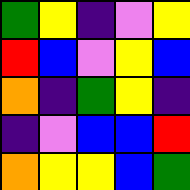[["green", "yellow", "indigo", "violet", "yellow"], ["red", "blue", "violet", "yellow", "blue"], ["orange", "indigo", "green", "yellow", "indigo"], ["indigo", "violet", "blue", "blue", "red"], ["orange", "yellow", "yellow", "blue", "green"]]